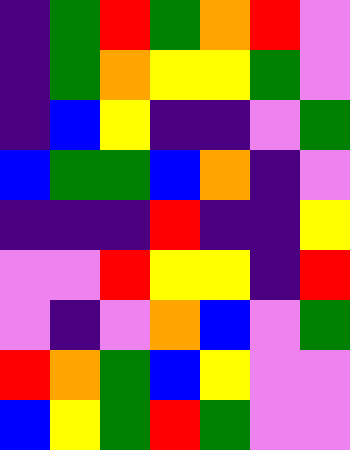[["indigo", "green", "red", "green", "orange", "red", "violet"], ["indigo", "green", "orange", "yellow", "yellow", "green", "violet"], ["indigo", "blue", "yellow", "indigo", "indigo", "violet", "green"], ["blue", "green", "green", "blue", "orange", "indigo", "violet"], ["indigo", "indigo", "indigo", "red", "indigo", "indigo", "yellow"], ["violet", "violet", "red", "yellow", "yellow", "indigo", "red"], ["violet", "indigo", "violet", "orange", "blue", "violet", "green"], ["red", "orange", "green", "blue", "yellow", "violet", "violet"], ["blue", "yellow", "green", "red", "green", "violet", "violet"]]